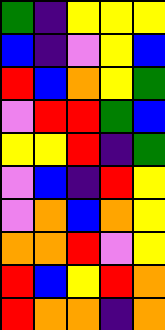[["green", "indigo", "yellow", "yellow", "yellow"], ["blue", "indigo", "violet", "yellow", "blue"], ["red", "blue", "orange", "yellow", "green"], ["violet", "red", "red", "green", "blue"], ["yellow", "yellow", "red", "indigo", "green"], ["violet", "blue", "indigo", "red", "yellow"], ["violet", "orange", "blue", "orange", "yellow"], ["orange", "orange", "red", "violet", "yellow"], ["red", "blue", "yellow", "red", "orange"], ["red", "orange", "orange", "indigo", "orange"]]